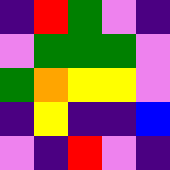[["indigo", "red", "green", "violet", "indigo"], ["violet", "green", "green", "green", "violet"], ["green", "orange", "yellow", "yellow", "violet"], ["indigo", "yellow", "indigo", "indigo", "blue"], ["violet", "indigo", "red", "violet", "indigo"]]